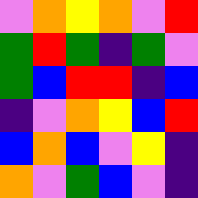[["violet", "orange", "yellow", "orange", "violet", "red"], ["green", "red", "green", "indigo", "green", "violet"], ["green", "blue", "red", "red", "indigo", "blue"], ["indigo", "violet", "orange", "yellow", "blue", "red"], ["blue", "orange", "blue", "violet", "yellow", "indigo"], ["orange", "violet", "green", "blue", "violet", "indigo"]]